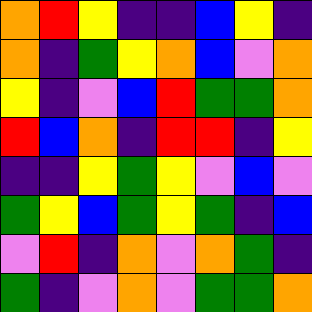[["orange", "red", "yellow", "indigo", "indigo", "blue", "yellow", "indigo"], ["orange", "indigo", "green", "yellow", "orange", "blue", "violet", "orange"], ["yellow", "indigo", "violet", "blue", "red", "green", "green", "orange"], ["red", "blue", "orange", "indigo", "red", "red", "indigo", "yellow"], ["indigo", "indigo", "yellow", "green", "yellow", "violet", "blue", "violet"], ["green", "yellow", "blue", "green", "yellow", "green", "indigo", "blue"], ["violet", "red", "indigo", "orange", "violet", "orange", "green", "indigo"], ["green", "indigo", "violet", "orange", "violet", "green", "green", "orange"]]